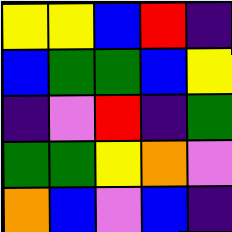[["yellow", "yellow", "blue", "red", "indigo"], ["blue", "green", "green", "blue", "yellow"], ["indigo", "violet", "red", "indigo", "green"], ["green", "green", "yellow", "orange", "violet"], ["orange", "blue", "violet", "blue", "indigo"]]